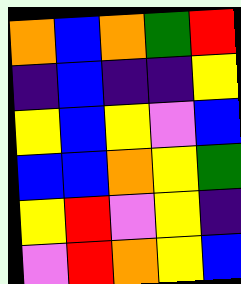[["orange", "blue", "orange", "green", "red"], ["indigo", "blue", "indigo", "indigo", "yellow"], ["yellow", "blue", "yellow", "violet", "blue"], ["blue", "blue", "orange", "yellow", "green"], ["yellow", "red", "violet", "yellow", "indigo"], ["violet", "red", "orange", "yellow", "blue"]]